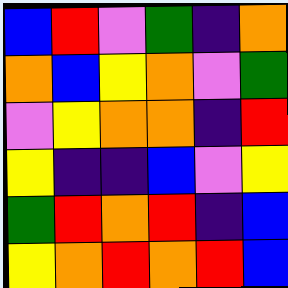[["blue", "red", "violet", "green", "indigo", "orange"], ["orange", "blue", "yellow", "orange", "violet", "green"], ["violet", "yellow", "orange", "orange", "indigo", "red"], ["yellow", "indigo", "indigo", "blue", "violet", "yellow"], ["green", "red", "orange", "red", "indigo", "blue"], ["yellow", "orange", "red", "orange", "red", "blue"]]